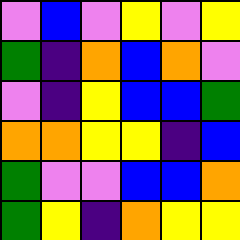[["violet", "blue", "violet", "yellow", "violet", "yellow"], ["green", "indigo", "orange", "blue", "orange", "violet"], ["violet", "indigo", "yellow", "blue", "blue", "green"], ["orange", "orange", "yellow", "yellow", "indigo", "blue"], ["green", "violet", "violet", "blue", "blue", "orange"], ["green", "yellow", "indigo", "orange", "yellow", "yellow"]]